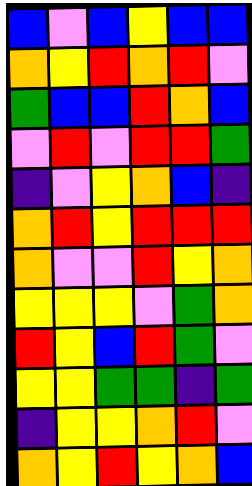[["blue", "violet", "blue", "yellow", "blue", "blue"], ["orange", "yellow", "red", "orange", "red", "violet"], ["green", "blue", "blue", "red", "orange", "blue"], ["violet", "red", "violet", "red", "red", "green"], ["indigo", "violet", "yellow", "orange", "blue", "indigo"], ["orange", "red", "yellow", "red", "red", "red"], ["orange", "violet", "violet", "red", "yellow", "orange"], ["yellow", "yellow", "yellow", "violet", "green", "orange"], ["red", "yellow", "blue", "red", "green", "violet"], ["yellow", "yellow", "green", "green", "indigo", "green"], ["indigo", "yellow", "yellow", "orange", "red", "violet"], ["orange", "yellow", "red", "yellow", "orange", "blue"]]